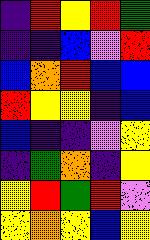[["indigo", "red", "yellow", "red", "green"], ["indigo", "indigo", "blue", "violet", "red"], ["blue", "orange", "red", "blue", "blue"], ["red", "yellow", "yellow", "indigo", "blue"], ["blue", "indigo", "indigo", "violet", "yellow"], ["indigo", "green", "orange", "indigo", "yellow"], ["yellow", "red", "green", "red", "violet"], ["yellow", "orange", "yellow", "blue", "yellow"]]